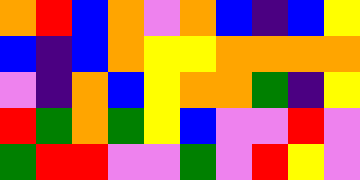[["orange", "red", "blue", "orange", "violet", "orange", "blue", "indigo", "blue", "yellow"], ["blue", "indigo", "blue", "orange", "yellow", "yellow", "orange", "orange", "orange", "orange"], ["violet", "indigo", "orange", "blue", "yellow", "orange", "orange", "green", "indigo", "yellow"], ["red", "green", "orange", "green", "yellow", "blue", "violet", "violet", "red", "violet"], ["green", "red", "red", "violet", "violet", "green", "violet", "red", "yellow", "violet"]]